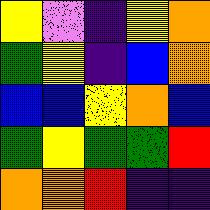[["yellow", "violet", "indigo", "yellow", "orange"], ["green", "yellow", "indigo", "blue", "orange"], ["blue", "blue", "yellow", "orange", "blue"], ["green", "yellow", "green", "green", "red"], ["orange", "orange", "red", "indigo", "indigo"]]